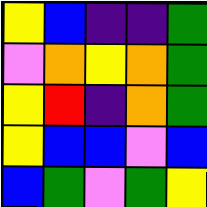[["yellow", "blue", "indigo", "indigo", "green"], ["violet", "orange", "yellow", "orange", "green"], ["yellow", "red", "indigo", "orange", "green"], ["yellow", "blue", "blue", "violet", "blue"], ["blue", "green", "violet", "green", "yellow"]]